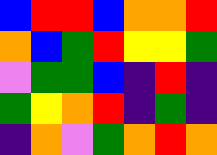[["blue", "red", "red", "blue", "orange", "orange", "red"], ["orange", "blue", "green", "red", "yellow", "yellow", "green"], ["violet", "green", "green", "blue", "indigo", "red", "indigo"], ["green", "yellow", "orange", "red", "indigo", "green", "indigo"], ["indigo", "orange", "violet", "green", "orange", "red", "orange"]]